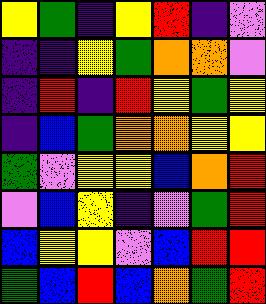[["yellow", "green", "indigo", "yellow", "red", "indigo", "violet"], ["indigo", "indigo", "yellow", "green", "orange", "orange", "violet"], ["indigo", "red", "indigo", "red", "yellow", "green", "yellow"], ["indigo", "blue", "green", "orange", "orange", "yellow", "yellow"], ["green", "violet", "yellow", "yellow", "blue", "orange", "red"], ["violet", "blue", "yellow", "indigo", "violet", "green", "red"], ["blue", "yellow", "yellow", "violet", "blue", "red", "red"], ["green", "blue", "red", "blue", "orange", "green", "red"]]